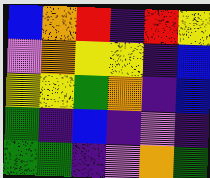[["blue", "orange", "red", "indigo", "red", "yellow"], ["violet", "orange", "yellow", "yellow", "indigo", "blue"], ["yellow", "yellow", "green", "orange", "indigo", "blue"], ["green", "indigo", "blue", "indigo", "violet", "indigo"], ["green", "green", "indigo", "violet", "orange", "green"]]